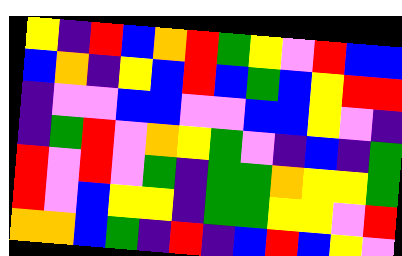[["yellow", "indigo", "red", "blue", "orange", "red", "green", "yellow", "violet", "red", "blue", "blue"], ["blue", "orange", "indigo", "yellow", "blue", "red", "blue", "green", "blue", "yellow", "red", "red"], ["indigo", "violet", "violet", "blue", "blue", "violet", "violet", "blue", "blue", "yellow", "violet", "indigo"], ["indigo", "green", "red", "violet", "orange", "yellow", "green", "violet", "indigo", "blue", "indigo", "green"], ["red", "violet", "red", "violet", "green", "indigo", "green", "green", "orange", "yellow", "yellow", "green"], ["red", "violet", "blue", "yellow", "yellow", "indigo", "green", "green", "yellow", "yellow", "violet", "red"], ["orange", "orange", "blue", "green", "indigo", "red", "indigo", "blue", "red", "blue", "yellow", "violet"]]